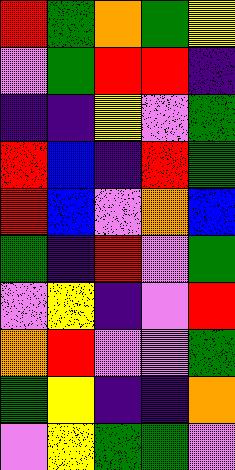[["red", "green", "orange", "green", "yellow"], ["violet", "green", "red", "red", "indigo"], ["indigo", "indigo", "yellow", "violet", "green"], ["red", "blue", "indigo", "red", "green"], ["red", "blue", "violet", "orange", "blue"], ["green", "indigo", "red", "violet", "green"], ["violet", "yellow", "indigo", "violet", "red"], ["orange", "red", "violet", "violet", "green"], ["green", "yellow", "indigo", "indigo", "orange"], ["violet", "yellow", "green", "green", "violet"]]